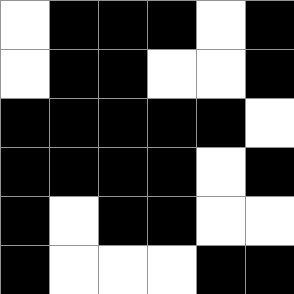[["white", "black", "black", "black", "white", "black"], ["white", "black", "black", "white", "white", "black"], ["black", "black", "black", "black", "black", "white"], ["black", "black", "black", "black", "white", "black"], ["black", "white", "black", "black", "white", "white"], ["black", "white", "white", "white", "black", "black"]]